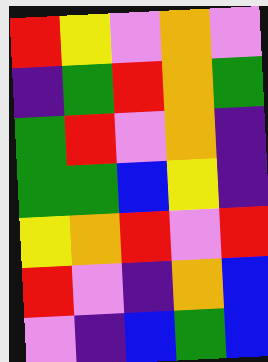[["red", "yellow", "violet", "orange", "violet"], ["indigo", "green", "red", "orange", "green"], ["green", "red", "violet", "orange", "indigo"], ["green", "green", "blue", "yellow", "indigo"], ["yellow", "orange", "red", "violet", "red"], ["red", "violet", "indigo", "orange", "blue"], ["violet", "indigo", "blue", "green", "blue"]]